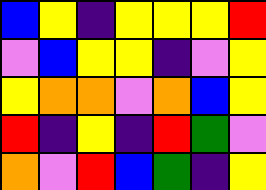[["blue", "yellow", "indigo", "yellow", "yellow", "yellow", "red"], ["violet", "blue", "yellow", "yellow", "indigo", "violet", "yellow"], ["yellow", "orange", "orange", "violet", "orange", "blue", "yellow"], ["red", "indigo", "yellow", "indigo", "red", "green", "violet"], ["orange", "violet", "red", "blue", "green", "indigo", "yellow"]]